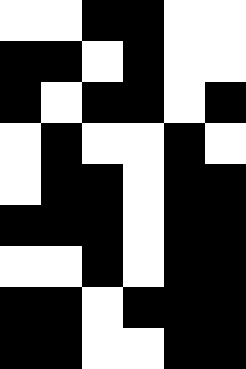[["white", "white", "black", "black", "white", "white"], ["black", "black", "white", "black", "white", "white"], ["black", "white", "black", "black", "white", "black"], ["white", "black", "white", "white", "black", "white"], ["white", "black", "black", "white", "black", "black"], ["black", "black", "black", "white", "black", "black"], ["white", "white", "black", "white", "black", "black"], ["black", "black", "white", "black", "black", "black"], ["black", "black", "white", "white", "black", "black"]]